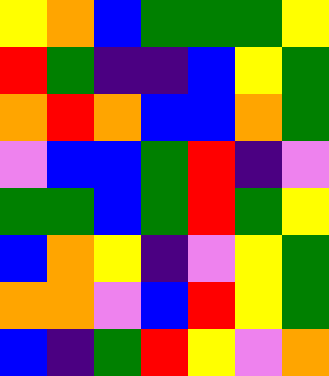[["yellow", "orange", "blue", "green", "green", "green", "yellow"], ["red", "green", "indigo", "indigo", "blue", "yellow", "green"], ["orange", "red", "orange", "blue", "blue", "orange", "green"], ["violet", "blue", "blue", "green", "red", "indigo", "violet"], ["green", "green", "blue", "green", "red", "green", "yellow"], ["blue", "orange", "yellow", "indigo", "violet", "yellow", "green"], ["orange", "orange", "violet", "blue", "red", "yellow", "green"], ["blue", "indigo", "green", "red", "yellow", "violet", "orange"]]